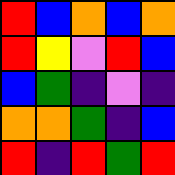[["red", "blue", "orange", "blue", "orange"], ["red", "yellow", "violet", "red", "blue"], ["blue", "green", "indigo", "violet", "indigo"], ["orange", "orange", "green", "indigo", "blue"], ["red", "indigo", "red", "green", "red"]]